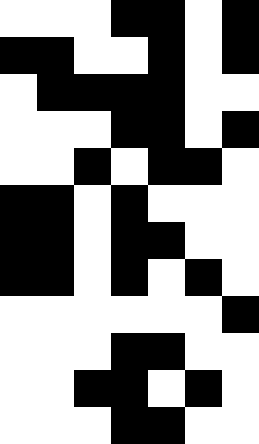[["white", "white", "white", "black", "black", "white", "black"], ["black", "black", "white", "white", "black", "white", "black"], ["white", "black", "black", "black", "black", "white", "white"], ["white", "white", "white", "black", "black", "white", "black"], ["white", "white", "black", "white", "black", "black", "white"], ["black", "black", "white", "black", "white", "white", "white"], ["black", "black", "white", "black", "black", "white", "white"], ["black", "black", "white", "black", "white", "black", "white"], ["white", "white", "white", "white", "white", "white", "black"], ["white", "white", "white", "black", "black", "white", "white"], ["white", "white", "black", "black", "white", "black", "white"], ["white", "white", "white", "black", "black", "white", "white"]]